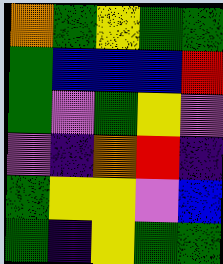[["orange", "green", "yellow", "green", "green"], ["green", "blue", "blue", "blue", "red"], ["green", "violet", "green", "yellow", "violet"], ["violet", "indigo", "orange", "red", "indigo"], ["green", "yellow", "yellow", "violet", "blue"], ["green", "indigo", "yellow", "green", "green"]]